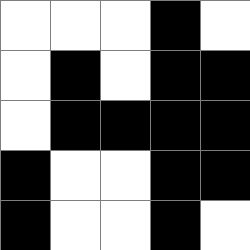[["white", "white", "white", "black", "white"], ["white", "black", "white", "black", "black"], ["white", "black", "black", "black", "black"], ["black", "white", "white", "black", "black"], ["black", "white", "white", "black", "white"]]